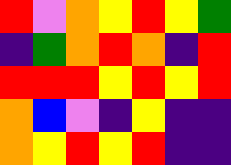[["red", "violet", "orange", "yellow", "red", "yellow", "green"], ["indigo", "green", "orange", "red", "orange", "indigo", "red"], ["red", "red", "red", "yellow", "red", "yellow", "red"], ["orange", "blue", "violet", "indigo", "yellow", "indigo", "indigo"], ["orange", "yellow", "red", "yellow", "red", "indigo", "indigo"]]